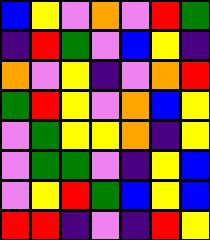[["blue", "yellow", "violet", "orange", "violet", "red", "green"], ["indigo", "red", "green", "violet", "blue", "yellow", "indigo"], ["orange", "violet", "yellow", "indigo", "violet", "orange", "red"], ["green", "red", "yellow", "violet", "orange", "blue", "yellow"], ["violet", "green", "yellow", "yellow", "orange", "indigo", "yellow"], ["violet", "green", "green", "violet", "indigo", "yellow", "blue"], ["violet", "yellow", "red", "green", "blue", "yellow", "blue"], ["red", "red", "indigo", "violet", "indigo", "red", "yellow"]]